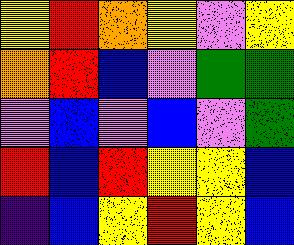[["yellow", "red", "orange", "yellow", "violet", "yellow"], ["orange", "red", "blue", "violet", "green", "green"], ["violet", "blue", "violet", "blue", "violet", "green"], ["red", "blue", "red", "yellow", "yellow", "blue"], ["indigo", "blue", "yellow", "red", "yellow", "blue"]]